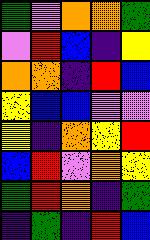[["green", "violet", "orange", "orange", "green"], ["violet", "red", "blue", "indigo", "yellow"], ["orange", "orange", "indigo", "red", "blue"], ["yellow", "blue", "blue", "violet", "violet"], ["yellow", "indigo", "orange", "yellow", "red"], ["blue", "red", "violet", "orange", "yellow"], ["green", "red", "orange", "indigo", "green"], ["indigo", "green", "indigo", "red", "blue"]]